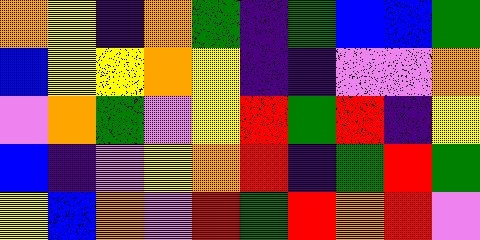[["orange", "yellow", "indigo", "orange", "green", "indigo", "green", "blue", "blue", "green"], ["blue", "yellow", "yellow", "orange", "yellow", "indigo", "indigo", "violet", "violet", "orange"], ["violet", "orange", "green", "violet", "yellow", "red", "green", "red", "indigo", "yellow"], ["blue", "indigo", "violet", "yellow", "orange", "red", "indigo", "green", "red", "green"], ["yellow", "blue", "orange", "violet", "red", "green", "red", "orange", "red", "violet"]]